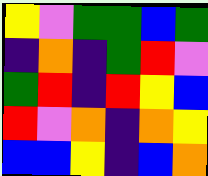[["yellow", "violet", "green", "green", "blue", "green"], ["indigo", "orange", "indigo", "green", "red", "violet"], ["green", "red", "indigo", "red", "yellow", "blue"], ["red", "violet", "orange", "indigo", "orange", "yellow"], ["blue", "blue", "yellow", "indigo", "blue", "orange"]]